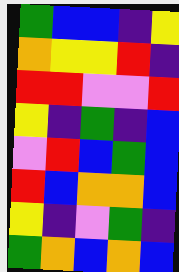[["green", "blue", "blue", "indigo", "yellow"], ["orange", "yellow", "yellow", "red", "indigo"], ["red", "red", "violet", "violet", "red"], ["yellow", "indigo", "green", "indigo", "blue"], ["violet", "red", "blue", "green", "blue"], ["red", "blue", "orange", "orange", "blue"], ["yellow", "indigo", "violet", "green", "indigo"], ["green", "orange", "blue", "orange", "blue"]]